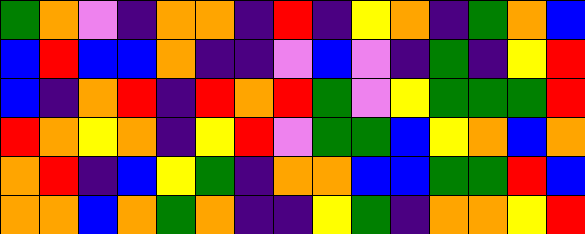[["green", "orange", "violet", "indigo", "orange", "orange", "indigo", "red", "indigo", "yellow", "orange", "indigo", "green", "orange", "blue"], ["blue", "red", "blue", "blue", "orange", "indigo", "indigo", "violet", "blue", "violet", "indigo", "green", "indigo", "yellow", "red"], ["blue", "indigo", "orange", "red", "indigo", "red", "orange", "red", "green", "violet", "yellow", "green", "green", "green", "red"], ["red", "orange", "yellow", "orange", "indigo", "yellow", "red", "violet", "green", "green", "blue", "yellow", "orange", "blue", "orange"], ["orange", "red", "indigo", "blue", "yellow", "green", "indigo", "orange", "orange", "blue", "blue", "green", "green", "red", "blue"], ["orange", "orange", "blue", "orange", "green", "orange", "indigo", "indigo", "yellow", "green", "indigo", "orange", "orange", "yellow", "red"]]